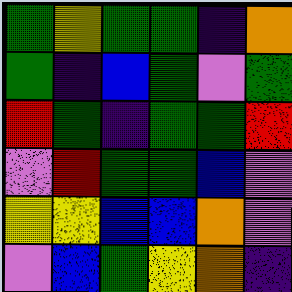[["green", "yellow", "green", "green", "indigo", "orange"], ["green", "indigo", "blue", "green", "violet", "green"], ["red", "green", "indigo", "green", "green", "red"], ["violet", "red", "green", "green", "blue", "violet"], ["yellow", "yellow", "blue", "blue", "orange", "violet"], ["violet", "blue", "green", "yellow", "orange", "indigo"]]